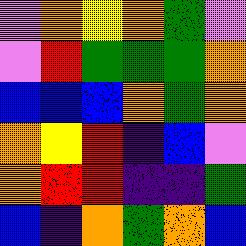[["violet", "orange", "yellow", "orange", "green", "violet"], ["violet", "red", "green", "green", "green", "orange"], ["blue", "blue", "blue", "orange", "green", "orange"], ["orange", "yellow", "red", "indigo", "blue", "violet"], ["orange", "red", "red", "indigo", "indigo", "green"], ["blue", "indigo", "orange", "green", "orange", "blue"]]